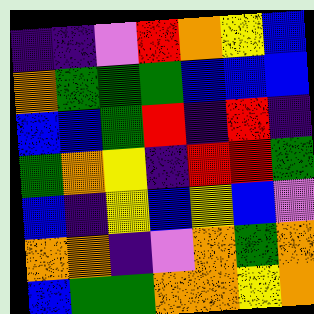[["indigo", "indigo", "violet", "red", "orange", "yellow", "blue"], ["orange", "green", "green", "green", "blue", "blue", "blue"], ["blue", "blue", "green", "red", "indigo", "red", "indigo"], ["green", "orange", "yellow", "indigo", "red", "red", "green"], ["blue", "indigo", "yellow", "blue", "yellow", "blue", "violet"], ["orange", "orange", "indigo", "violet", "orange", "green", "orange"], ["blue", "green", "green", "orange", "orange", "yellow", "orange"]]